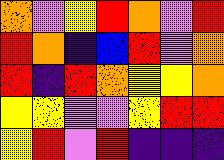[["orange", "violet", "yellow", "red", "orange", "violet", "red"], ["red", "orange", "indigo", "blue", "red", "violet", "orange"], ["red", "indigo", "red", "orange", "yellow", "yellow", "orange"], ["yellow", "yellow", "violet", "violet", "yellow", "red", "red"], ["yellow", "red", "violet", "red", "indigo", "indigo", "indigo"]]